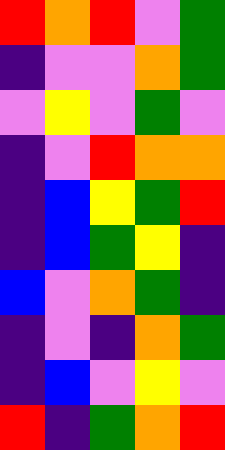[["red", "orange", "red", "violet", "green"], ["indigo", "violet", "violet", "orange", "green"], ["violet", "yellow", "violet", "green", "violet"], ["indigo", "violet", "red", "orange", "orange"], ["indigo", "blue", "yellow", "green", "red"], ["indigo", "blue", "green", "yellow", "indigo"], ["blue", "violet", "orange", "green", "indigo"], ["indigo", "violet", "indigo", "orange", "green"], ["indigo", "blue", "violet", "yellow", "violet"], ["red", "indigo", "green", "orange", "red"]]